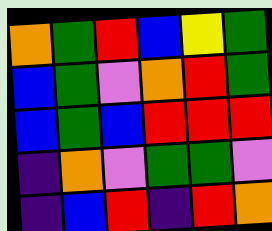[["orange", "green", "red", "blue", "yellow", "green"], ["blue", "green", "violet", "orange", "red", "green"], ["blue", "green", "blue", "red", "red", "red"], ["indigo", "orange", "violet", "green", "green", "violet"], ["indigo", "blue", "red", "indigo", "red", "orange"]]